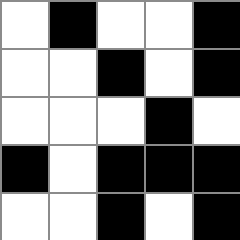[["white", "black", "white", "white", "black"], ["white", "white", "black", "white", "black"], ["white", "white", "white", "black", "white"], ["black", "white", "black", "black", "black"], ["white", "white", "black", "white", "black"]]